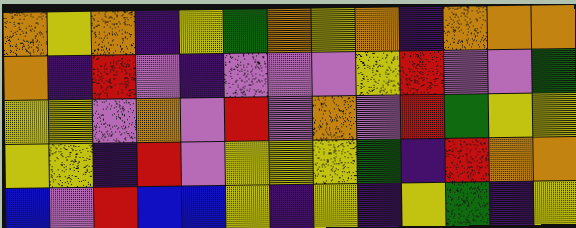[["orange", "yellow", "orange", "indigo", "yellow", "green", "orange", "yellow", "orange", "indigo", "orange", "orange", "orange"], ["orange", "indigo", "red", "violet", "indigo", "violet", "violet", "violet", "yellow", "red", "violet", "violet", "green"], ["yellow", "yellow", "violet", "orange", "violet", "red", "violet", "orange", "violet", "red", "green", "yellow", "yellow"], ["yellow", "yellow", "indigo", "red", "violet", "yellow", "yellow", "yellow", "green", "indigo", "red", "orange", "orange"], ["blue", "violet", "red", "blue", "blue", "yellow", "indigo", "yellow", "indigo", "yellow", "green", "indigo", "yellow"]]